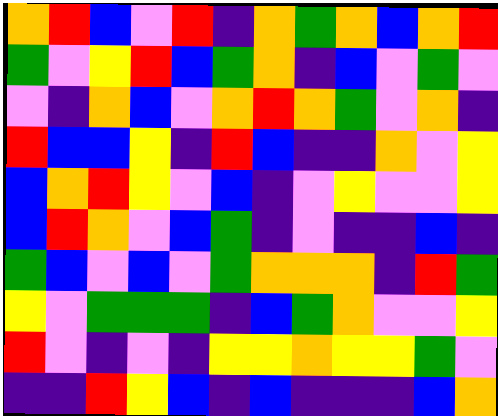[["orange", "red", "blue", "violet", "red", "indigo", "orange", "green", "orange", "blue", "orange", "red"], ["green", "violet", "yellow", "red", "blue", "green", "orange", "indigo", "blue", "violet", "green", "violet"], ["violet", "indigo", "orange", "blue", "violet", "orange", "red", "orange", "green", "violet", "orange", "indigo"], ["red", "blue", "blue", "yellow", "indigo", "red", "blue", "indigo", "indigo", "orange", "violet", "yellow"], ["blue", "orange", "red", "yellow", "violet", "blue", "indigo", "violet", "yellow", "violet", "violet", "yellow"], ["blue", "red", "orange", "violet", "blue", "green", "indigo", "violet", "indigo", "indigo", "blue", "indigo"], ["green", "blue", "violet", "blue", "violet", "green", "orange", "orange", "orange", "indigo", "red", "green"], ["yellow", "violet", "green", "green", "green", "indigo", "blue", "green", "orange", "violet", "violet", "yellow"], ["red", "violet", "indigo", "violet", "indigo", "yellow", "yellow", "orange", "yellow", "yellow", "green", "violet"], ["indigo", "indigo", "red", "yellow", "blue", "indigo", "blue", "indigo", "indigo", "indigo", "blue", "orange"]]